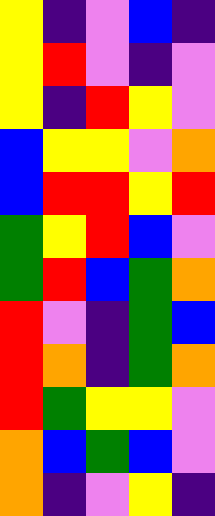[["yellow", "indigo", "violet", "blue", "indigo"], ["yellow", "red", "violet", "indigo", "violet"], ["yellow", "indigo", "red", "yellow", "violet"], ["blue", "yellow", "yellow", "violet", "orange"], ["blue", "red", "red", "yellow", "red"], ["green", "yellow", "red", "blue", "violet"], ["green", "red", "blue", "green", "orange"], ["red", "violet", "indigo", "green", "blue"], ["red", "orange", "indigo", "green", "orange"], ["red", "green", "yellow", "yellow", "violet"], ["orange", "blue", "green", "blue", "violet"], ["orange", "indigo", "violet", "yellow", "indigo"]]